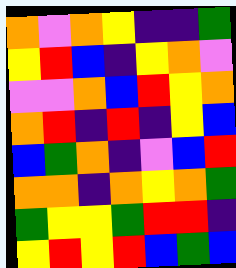[["orange", "violet", "orange", "yellow", "indigo", "indigo", "green"], ["yellow", "red", "blue", "indigo", "yellow", "orange", "violet"], ["violet", "violet", "orange", "blue", "red", "yellow", "orange"], ["orange", "red", "indigo", "red", "indigo", "yellow", "blue"], ["blue", "green", "orange", "indigo", "violet", "blue", "red"], ["orange", "orange", "indigo", "orange", "yellow", "orange", "green"], ["green", "yellow", "yellow", "green", "red", "red", "indigo"], ["yellow", "red", "yellow", "red", "blue", "green", "blue"]]